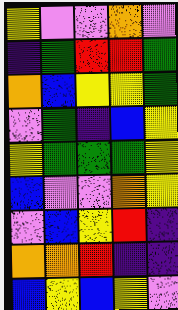[["yellow", "violet", "violet", "orange", "violet"], ["indigo", "green", "red", "red", "green"], ["orange", "blue", "yellow", "yellow", "green"], ["violet", "green", "indigo", "blue", "yellow"], ["yellow", "green", "green", "green", "yellow"], ["blue", "violet", "violet", "orange", "yellow"], ["violet", "blue", "yellow", "red", "indigo"], ["orange", "orange", "red", "indigo", "indigo"], ["blue", "yellow", "blue", "yellow", "violet"]]